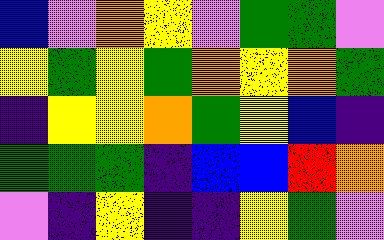[["blue", "violet", "orange", "yellow", "violet", "green", "green", "violet"], ["yellow", "green", "yellow", "green", "orange", "yellow", "orange", "green"], ["indigo", "yellow", "yellow", "orange", "green", "yellow", "blue", "indigo"], ["green", "green", "green", "indigo", "blue", "blue", "red", "orange"], ["violet", "indigo", "yellow", "indigo", "indigo", "yellow", "green", "violet"]]